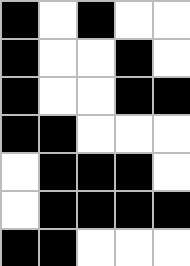[["black", "white", "black", "white", "white"], ["black", "white", "white", "black", "white"], ["black", "white", "white", "black", "black"], ["black", "black", "white", "white", "white"], ["white", "black", "black", "black", "white"], ["white", "black", "black", "black", "black"], ["black", "black", "white", "white", "white"]]